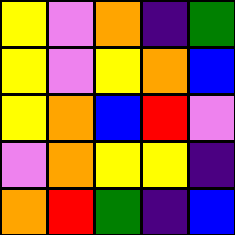[["yellow", "violet", "orange", "indigo", "green"], ["yellow", "violet", "yellow", "orange", "blue"], ["yellow", "orange", "blue", "red", "violet"], ["violet", "orange", "yellow", "yellow", "indigo"], ["orange", "red", "green", "indigo", "blue"]]